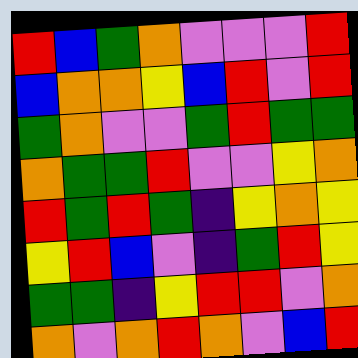[["red", "blue", "green", "orange", "violet", "violet", "violet", "red"], ["blue", "orange", "orange", "yellow", "blue", "red", "violet", "red"], ["green", "orange", "violet", "violet", "green", "red", "green", "green"], ["orange", "green", "green", "red", "violet", "violet", "yellow", "orange"], ["red", "green", "red", "green", "indigo", "yellow", "orange", "yellow"], ["yellow", "red", "blue", "violet", "indigo", "green", "red", "yellow"], ["green", "green", "indigo", "yellow", "red", "red", "violet", "orange"], ["orange", "violet", "orange", "red", "orange", "violet", "blue", "red"]]